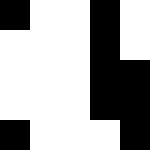[["black", "white", "white", "black", "white"], ["white", "white", "white", "black", "white"], ["white", "white", "white", "black", "black"], ["white", "white", "white", "black", "black"], ["black", "white", "white", "white", "black"]]